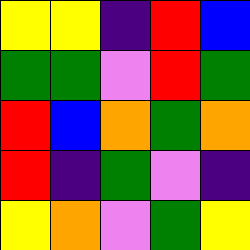[["yellow", "yellow", "indigo", "red", "blue"], ["green", "green", "violet", "red", "green"], ["red", "blue", "orange", "green", "orange"], ["red", "indigo", "green", "violet", "indigo"], ["yellow", "orange", "violet", "green", "yellow"]]